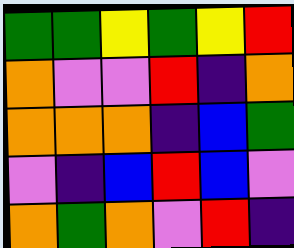[["green", "green", "yellow", "green", "yellow", "red"], ["orange", "violet", "violet", "red", "indigo", "orange"], ["orange", "orange", "orange", "indigo", "blue", "green"], ["violet", "indigo", "blue", "red", "blue", "violet"], ["orange", "green", "orange", "violet", "red", "indigo"]]